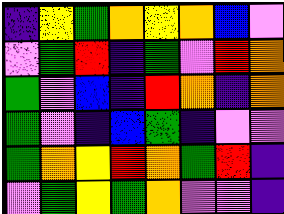[["indigo", "yellow", "green", "orange", "yellow", "orange", "blue", "violet"], ["violet", "green", "red", "indigo", "green", "violet", "red", "orange"], ["green", "violet", "blue", "indigo", "red", "orange", "indigo", "orange"], ["green", "violet", "indigo", "blue", "green", "indigo", "violet", "violet"], ["green", "orange", "yellow", "red", "orange", "green", "red", "indigo"], ["violet", "green", "yellow", "green", "orange", "violet", "violet", "indigo"]]